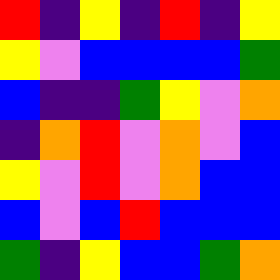[["red", "indigo", "yellow", "indigo", "red", "indigo", "yellow"], ["yellow", "violet", "blue", "blue", "blue", "blue", "green"], ["blue", "indigo", "indigo", "green", "yellow", "violet", "orange"], ["indigo", "orange", "red", "violet", "orange", "violet", "blue"], ["yellow", "violet", "red", "violet", "orange", "blue", "blue"], ["blue", "violet", "blue", "red", "blue", "blue", "blue"], ["green", "indigo", "yellow", "blue", "blue", "green", "orange"]]